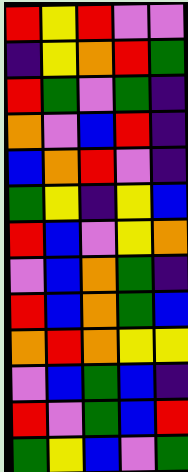[["red", "yellow", "red", "violet", "violet"], ["indigo", "yellow", "orange", "red", "green"], ["red", "green", "violet", "green", "indigo"], ["orange", "violet", "blue", "red", "indigo"], ["blue", "orange", "red", "violet", "indigo"], ["green", "yellow", "indigo", "yellow", "blue"], ["red", "blue", "violet", "yellow", "orange"], ["violet", "blue", "orange", "green", "indigo"], ["red", "blue", "orange", "green", "blue"], ["orange", "red", "orange", "yellow", "yellow"], ["violet", "blue", "green", "blue", "indigo"], ["red", "violet", "green", "blue", "red"], ["green", "yellow", "blue", "violet", "green"]]